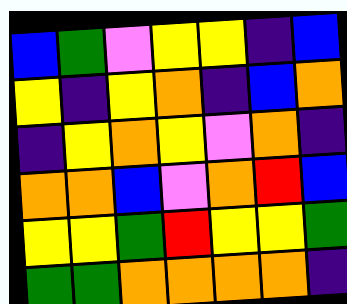[["blue", "green", "violet", "yellow", "yellow", "indigo", "blue"], ["yellow", "indigo", "yellow", "orange", "indigo", "blue", "orange"], ["indigo", "yellow", "orange", "yellow", "violet", "orange", "indigo"], ["orange", "orange", "blue", "violet", "orange", "red", "blue"], ["yellow", "yellow", "green", "red", "yellow", "yellow", "green"], ["green", "green", "orange", "orange", "orange", "orange", "indigo"]]